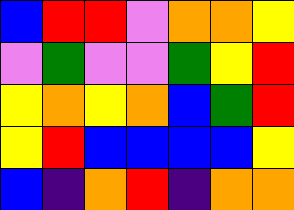[["blue", "red", "red", "violet", "orange", "orange", "yellow"], ["violet", "green", "violet", "violet", "green", "yellow", "red"], ["yellow", "orange", "yellow", "orange", "blue", "green", "red"], ["yellow", "red", "blue", "blue", "blue", "blue", "yellow"], ["blue", "indigo", "orange", "red", "indigo", "orange", "orange"]]